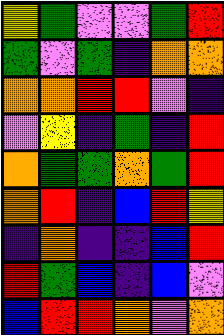[["yellow", "green", "violet", "violet", "green", "red"], ["green", "violet", "green", "indigo", "orange", "orange"], ["orange", "orange", "red", "red", "violet", "indigo"], ["violet", "yellow", "indigo", "green", "indigo", "red"], ["orange", "green", "green", "orange", "green", "red"], ["orange", "red", "indigo", "blue", "red", "yellow"], ["indigo", "orange", "indigo", "indigo", "blue", "red"], ["red", "green", "blue", "indigo", "blue", "violet"], ["blue", "red", "red", "orange", "violet", "orange"]]